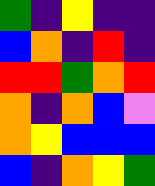[["green", "indigo", "yellow", "indigo", "indigo"], ["blue", "orange", "indigo", "red", "indigo"], ["red", "red", "green", "orange", "red"], ["orange", "indigo", "orange", "blue", "violet"], ["orange", "yellow", "blue", "blue", "blue"], ["blue", "indigo", "orange", "yellow", "green"]]